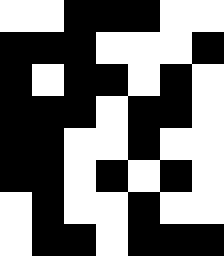[["white", "white", "black", "black", "black", "white", "white"], ["black", "black", "black", "white", "white", "white", "black"], ["black", "white", "black", "black", "white", "black", "white"], ["black", "black", "black", "white", "black", "black", "white"], ["black", "black", "white", "white", "black", "white", "white"], ["black", "black", "white", "black", "white", "black", "white"], ["white", "black", "white", "white", "black", "white", "white"], ["white", "black", "black", "white", "black", "black", "black"]]